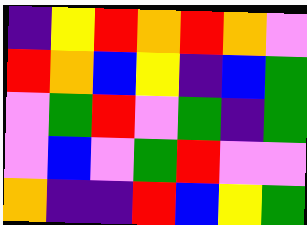[["indigo", "yellow", "red", "orange", "red", "orange", "violet"], ["red", "orange", "blue", "yellow", "indigo", "blue", "green"], ["violet", "green", "red", "violet", "green", "indigo", "green"], ["violet", "blue", "violet", "green", "red", "violet", "violet"], ["orange", "indigo", "indigo", "red", "blue", "yellow", "green"]]